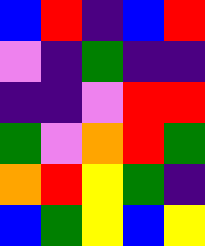[["blue", "red", "indigo", "blue", "red"], ["violet", "indigo", "green", "indigo", "indigo"], ["indigo", "indigo", "violet", "red", "red"], ["green", "violet", "orange", "red", "green"], ["orange", "red", "yellow", "green", "indigo"], ["blue", "green", "yellow", "blue", "yellow"]]